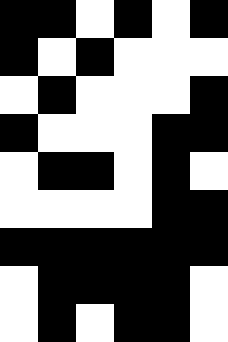[["black", "black", "white", "black", "white", "black"], ["black", "white", "black", "white", "white", "white"], ["white", "black", "white", "white", "white", "black"], ["black", "white", "white", "white", "black", "black"], ["white", "black", "black", "white", "black", "white"], ["white", "white", "white", "white", "black", "black"], ["black", "black", "black", "black", "black", "black"], ["white", "black", "black", "black", "black", "white"], ["white", "black", "white", "black", "black", "white"]]